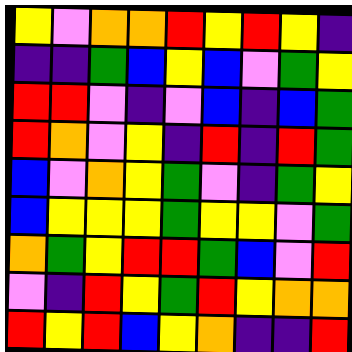[["yellow", "violet", "orange", "orange", "red", "yellow", "red", "yellow", "indigo"], ["indigo", "indigo", "green", "blue", "yellow", "blue", "violet", "green", "yellow"], ["red", "red", "violet", "indigo", "violet", "blue", "indigo", "blue", "green"], ["red", "orange", "violet", "yellow", "indigo", "red", "indigo", "red", "green"], ["blue", "violet", "orange", "yellow", "green", "violet", "indigo", "green", "yellow"], ["blue", "yellow", "yellow", "yellow", "green", "yellow", "yellow", "violet", "green"], ["orange", "green", "yellow", "red", "red", "green", "blue", "violet", "red"], ["violet", "indigo", "red", "yellow", "green", "red", "yellow", "orange", "orange"], ["red", "yellow", "red", "blue", "yellow", "orange", "indigo", "indigo", "red"]]